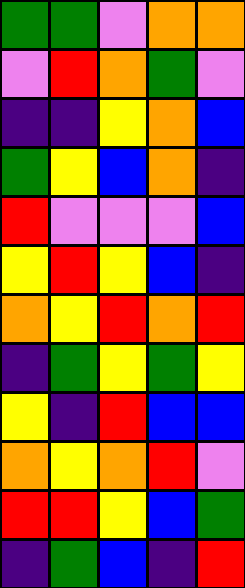[["green", "green", "violet", "orange", "orange"], ["violet", "red", "orange", "green", "violet"], ["indigo", "indigo", "yellow", "orange", "blue"], ["green", "yellow", "blue", "orange", "indigo"], ["red", "violet", "violet", "violet", "blue"], ["yellow", "red", "yellow", "blue", "indigo"], ["orange", "yellow", "red", "orange", "red"], ["indigo", "green", "yellow", "green", "yellow"], ["yellow", "indigo", "red", "blue", "blue"], ["orange", "yellow", "orange", "red", "violet"], ["red", "red", "yellow", "blue", "green"], ["indigo", "green", "blue", "indigo", "red"]]